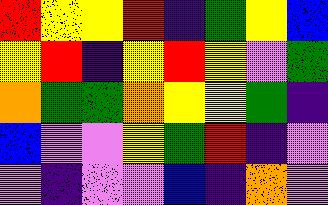[["red", "yellow", "yellow", "red", "indigo", "green", "yellow", "blue"], ["yellow", "red", "indigo", "yellow", "red", "yellow", "violet", "green"], ["orange", "green", "green", "orange", "yellow", "yellow", "green", "indigo"], ["blue", "violet", "violet", "yellow", "green", "red", "indigo", "violet"], ["violet", "indigo", "violet", "violet", "blue", "indigo", "orange", "violet"]]